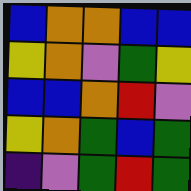[["blue", "orange", "orange", "blue", "blue"], ["yellow", "orange", "violet", "green", "yellow"], ["blue", "blue", "orange", "red", "violet"], ["yellow", "orange", "green", "blue", "green"], ["indigo", "violet", "green", "red", "green"]]